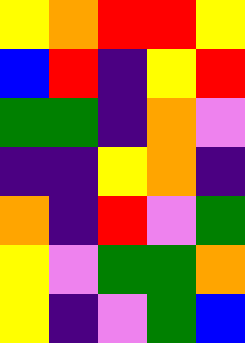[["yellow", "orange", "red", "red", "yellow"], ["blue", "red", "indigo", "yellow", "red"], ["green", "green", "indigo", "orange", "violet"], ["indigo", "indigo", "yellow", "orange", "indigo"], ["orange", "indigo", "red", "violet", "green"], ["yellow", "violet", "green", "green", "orange"], ["yellow", "indigo", "violet", "green", "blue"]]